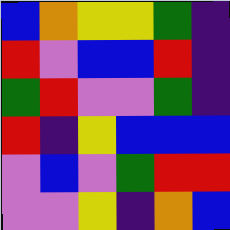[["blue", "orange", "yellow", "yellow", "green", "indigo"], ["red", "violet", "blue", "blue", "red", "indigo"], ["green", "red", "violet", "violet", "green", "indigo"], ["red", "indigo", "yellow", "blue", "blue", "blue"], ["violet", "blue", "violet", "green", "red", "red"], ["violet", "violet", "yellow", "indigo", "orange", "blue"]]